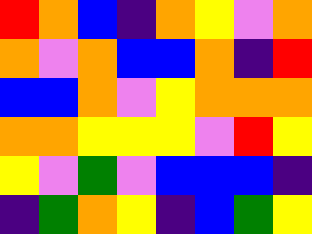[["red", "orange", "blue", "indigo", "orange", "yellow", "violet", "orange"], ["orange", "violet", "orange", "blue", "blue", "orange", "indigo", "red"], ["blue", "blue", "orange", "violet", "yellow", "orange", "orange", "orange"], ["orange", "orange", "yellow", "yellow", "yellow", "violet", "red", "yellow"], ["yellow", "violet", "green", "violet", "blue", "blue", "blue", "indigo"], ["indigo", "green", "orange", "yellow", "indigo", "blue", "green", "yellow"]]